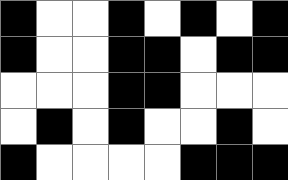[["black", "white", "white", "black", "white", "black", "white", "black"], ["black", "white", "white", "black", "black", "white", "black", "black"], ["white", "white", "white", "black", "black", "white", "white", "white"], ["white", "black", "white", "black", "white", "white", "black", "white"], ["black", "white", "white", "white", "white", "black", "black", "black"]]